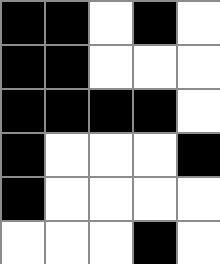[["black", "black", "white", "black", "white"], ["black", "black", "white", "white", "white"], ["black", "black", "black", "black", "white"], ["black", "white", "white", "white", "black"], ["black", "white", "white", "white", "white"], ["white", "white", "white", "black", "white"]]